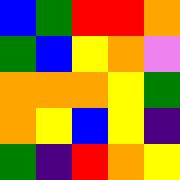[["blue", "green", "red", "red", "orange"], ["green", "blue", "yellow", "orange", "violet"], ["orange", "orange", "orange", "yellow", "green"], ["orange", "yellow", "blue", "yellow", "indigo"], ["green", "indigo", "red", "orange", "yellow"]]